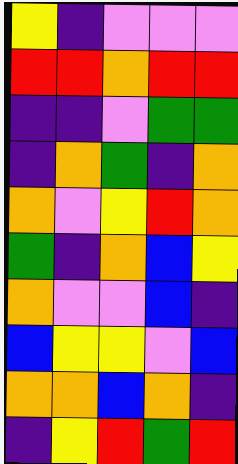[["yellow", "indigo", "violet", "violet", "violet"], ["red", "red", "orange", "red", "red"], ["indigo", "indigo", "violet", "green", "green"], ["indigo", "orange", "green", "indigo", "orange"], ["orange", "violet", "yellow", "red", "orange"], ["green", "indigo", "orange", "blue", "yellow"], ["orange", "violet", "violet", "blue", "indigo"], ["blue", "yellow", "yellow", "violet", "blue"], ["orange", "orange", "blue", "orange", "indigo"], ["indigo", "yellow", "red", "green", "red"]]